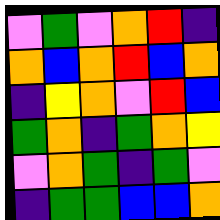[["violet", "green", "violet", "orange", "red", "indigo"], ["orange", "blue", "orange", "red", "blue", "orange"], ["indigo", "yellow", "orange", "violet", "red", "blue"], ["green", "orange", "indigo", "green", "orange", "yellow"], ["violet", "orange", "green", "indigo", "green", "violet"], ["indigo", "green", "green", "blue", "blue", "orange"]]